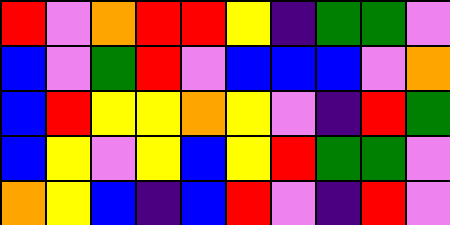[["red", "violet", "orange", "red", "red", "yellow", "indigo", "green", "green", "violet"], ["blue", "violet", "green", "red", "violet", "blue", "blue", "blue", "violet", "orange"], ["blue", "red", "yellow", "yellow", "orange", "yellow", "violet", "indigo", "red", "green"], ["blue", "yellow", "violet", "yellow", "blue", "yellow", "red", "green", "green", "violet"], ["orange", "yellow", "blue", "indigo", "blue", "red", "violet", "indigo", "red", "violet"]]